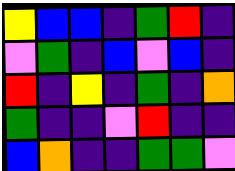[["yellow", "blue", "blue", "indigo", "green", "red", "indigo"], ["violet", "green", "indigo", "blue", "violet", "blue", "indigo"], ["red", "indigo", "yellow", "indigo", "green", "indigo", "orange"], ["green", "indigo", "indigo", "violet", "red", "indigo", "indigo"], ["blue", "orange", "indigo", "indigo", "green", "green", "violet"]]